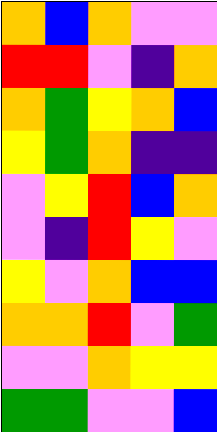[["orange", "blue", "orange", "violet", "violet"], ["red", "red", "violet", "indigo", "orange"], ["orange", "green", "yellow", "orange", "blue"], ["yellow", "green", "orange", "indigo", "indigo"], ["violet", "yellow", "red", "blue", "orange"], ["violet", "indigo", "red", "yellow", "violet"], ["yellow", "violet", "orange", "blue", "blue"], ["orange", "orange", "red", "violet", "green"], ["violet", "violet", "orange", "yellow", "yellow"], ["green", "green", "violet", "violet", "blue"]]